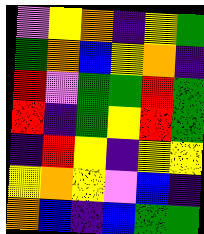[["violet", "yellow", "orange", "indigo", "yellow", "green"], ["green", "orange", "blue", "yellow", "orange", "indigo"], ["red", "violet", "green", "green", "red", "green"], ["red", "indigo", "green", "yellow", "red", "green"], ["indigo", "red", "yellow", "indigo", "yellow", "yellow"], ["yellow", "orange", "yellow", "violet", "blue", "indigo"], ["orange", "blue", "indigo", "blue", "green", "green"]]